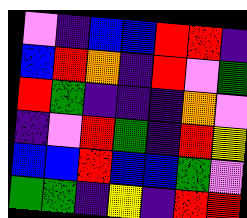[["violet", "indigo", "blue", "blue", "red", "red", "indigo"], ["blue", "red", "orange", "indigo", "red", "violet", "green"], ["red", "green", "indigo", "indigo", "indigo", "orange", "violet"], ["indigo", "violet", "red", "green", "indigo", "red", "yellow"], ["blue", "blue", "red", "blue", "blue", "green", "violet"], ["green", "green", "indigo", "yellow", "indigo", "red", "red"]]